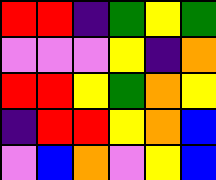[["red", "red", "indigo", "green", "yellow", "green"], ["violet", "violet", "violet", "yellow", "indigo", "orange"], ["red", "red", "yellow", "green", "orange", "yellow"], ["indigo", "red", "red", "yellow", "orange", "blue"], ["violet", "blue", "orange", "violet", "yellow", "blue"]]